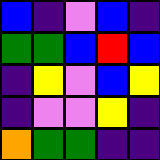[["blue", "indigo", "violet", "blue", "indigo"], ["green", "green", "blue", "red", "blue"], ["indigo", "yellow", "violet", "blue", "yellow"], ["indigo", "violet", "violet", "yellow", "indigo"], ["orange", "green", "green", "indigo", "indigo"]]